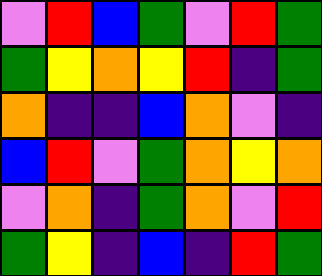[["violet", "red", "blue", "green", "violet", "red", "green"], ["green", "yellow", "orange", "yellow", "red", "indigo", "green"], ["orange", "indigo", "indigo", "blue", "orange", "violet", "indigo"], ["blue", "red", "violet", "green", "orange", "yellow", "orange"], ["violet", "orange", "indigo", "green", "orange", "violet", "red"], ["green", "yellow", "indigo", "blue", "indigo", "red", "green"]]